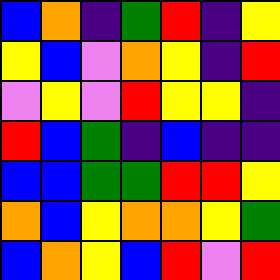[["blue", "orange", "indigo", "green", "red", "indigo", "yellow"], ["yellow", "blue", "violet", "orange", "yellow", "indigo", "red"], ["violet", "yellow", "violet", "red", "yellow", "yellow", "indigo"], ["red", "blue", "green", "indigo", "blue", "indigo", "indigo"], ["blue", "blue", "green", "green", "red", "red", "yellow"], ["orange", "blue", "yellow", "orange", "orange", "yellow", "green"], ["blue", "orange", "yellow", "blue", "red", "violet", "red"]]